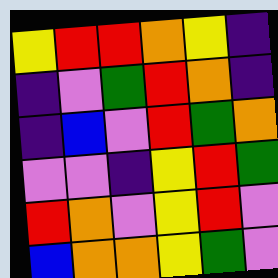[["yellow", "red", "red", "orange", "yellow", "indigo"], ["indigo", "violet", "green", "red", "orange", "indigo"], ["indigo", "blue", "violet", "red", "green", "orange"], ["violet", "violet", "indigo", "yellow", "red", "green"], ["red", "orange", "violet", "yellow", "red", "violet"], ["blue", "orange", "orange", "yellow", "green", "violet"]]